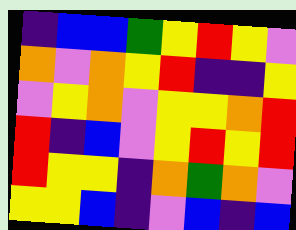[["indigo", "blue", "blue", "green", "yellow", "red", "yellow", "violet"], ["orange", "violet", "orange", "yellow", "red", "indigo", "indigo", "yellow"], ["violet", "yellow", "orange", "violet", "yellow", "yellow", "orange", "red"], ["red", "indigo", "blue", "violet", "yellow", "red", "yellow", "red"], ["red", "yellow", "yellow", "indigo", "orange", "green", "orange", "violet"], ["yellow", "yellow", "blue", "indigo", "violet", "blue", "indigo", "blue"]]